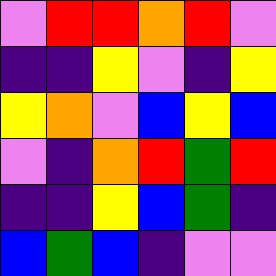[["violet", "red", "red", "orange", "red", "violet"], ["indigo", "indigo", "yellow", "violet", "indigo", "yellow"], ["yellow", "orange", "violet", "blue", "yellow", "blue"], ["violet", "indigo", "orange", "red", "green", "red"], ["indigo", "indigo", "yellow", "blue", "green", "indigo"], ["blue", "green", "blue", "indigo", "violet", "violet"]]